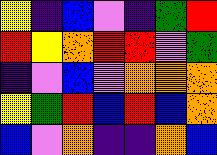[["yellow", "indigo", "blue", "violet", "indigo", "green", "red"], ["red", "yellow", "orange", "red", "red", "violet", "green"], ["indigo", "violet", "blue", "violet", "orange", "orange", "orange"], ["yellow", "green", "red", "blue", "red", "blue", "orange"], ["blue", "violet", "orange", "indigo", "indigo", "orange", "blue"]]